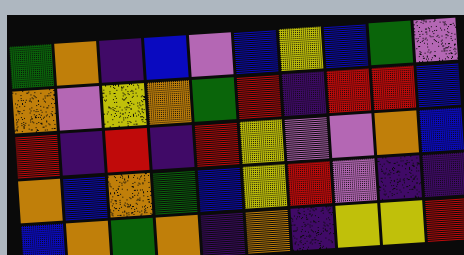[["green", "orange", "indigo", "blue", "violet", "blue", "yellow", "blue", "green", "violet"], ["orange", "violet", "yellow", "orange", "green", "red", "indigo", "red", "red", "blue"], ["red", "indigo", "red", "indigo", "red", "yellow", "violet", "violet", "orange", "blue"], ["orange", "blue", "orange", "green", "blue", "yellow", "red", "violet", "indigo", "indigo"], ["blue", "orange", "green", "orange", "indigo", "orange", "indigo", "yellow", "yellow", "red"]]